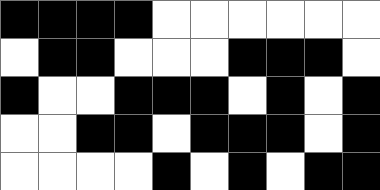[["black", "black", "black", "black", "white", "white", "white", "white", "white", "white"], ["white", "black", "black", "white", "white", "white", "black", "black", "black", "white"], ["black", "white", "white", "black", "black", "black", "white", "black", "white", "black"], ["white", "white", "black", "black", "white", "black", "black", "black", "white", "black"], ["white", "white", "white", "white", "black", "white", "black", "white", "black", "black"]]